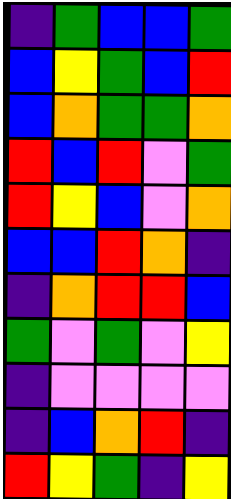[["indigo", "green", "blue", "blue", "green"], ["blue", "yellow", "green", "blue", "red"], ["blue", "orange", "green", "green", "orange"], ["red", "blue", "red", "violet", "green"], ["red", "yellow", "blue", "violet", "orange"], ["blue", "blue", "red", "orange", "indigo"], ["indigo", "orange", "red", "red", "blue"], ["green", "violet", "green", "violet", "yellow"], ["indigo", "violet", "violet", "violet", "violet"], ["indigo", "blue", "orange", "red", "indigo"], ["red", "yellow", "green", "indigo", "yellow"]]